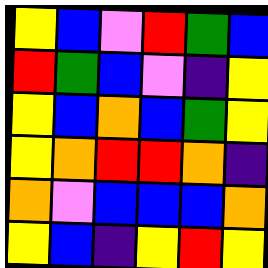[["yellow", "blue", "violet", "red", "green", "blue"], ["red", "green", "blue", "violet", "indigo", "yellow"], ["yellow", "blue", "orange", "blue", "green", "yellow"], ["yellow", "orange", "red", "red", "orange", "indigo"], ["orange", "violet", "blue", "blue", "blue", "orange"], ["yellow", "blue", "indigo", "yellow", "red", "yellow"]]